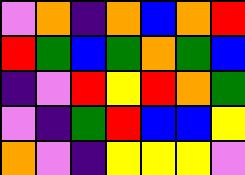[["violet", "orange", "indigo", "orange", "blue", "orange", "red"], ["red", "green", "blue", "green", "orange", "green", "blue"], ["indigo", "violet", "red", "yellow", "red", "orange", "green"], ["violet", "indigo", "green", "red", "blue", "blue", "yellow"], ["orange", "violet", "indigo", "yellow", "yellow", "yellow", "violet"]]